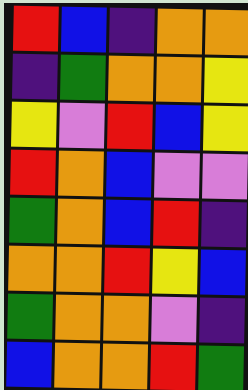[["red", "blue", "indigo", "orange", "orange"], ["indigo", "green", "orange", "orange", "yellow"], ["yellow", "violet", "red", "blue", "yellow"], ["red", "orange", "blue", "violet", "violet"], ["green", "orange", "blue", "red", "indigo"], ["orange", "orange", "red", "yellow", "blue"], ["green", "orange", "orange", "violet", "indigo"], ["blue", "orange", "orange", "red", "green"]]